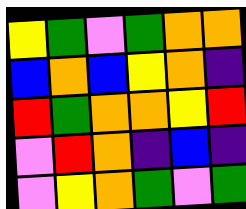[["yellow", "green", "violet", "green", "orange", "orange"], ["blue", "orange", "blue", "yellow", "orange", "indigo"], ["red", "green", "orange", "orange", "yellow", "red"], ["violet", "red", "orange", "indigo", "blue", "indigo"], ["violet", "yellow", "orange", "green", "violet", "green"]]